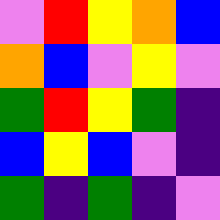[["violet", "red", "yellow", "orange", "blue"], ["orange", "blue", "violet", "yellow", "violet"], ["green", "red", "yellow", "green", "indigo"], ["blue", "yellow", "blue", "violet", "indigo"], ["green", "indigo", "green", "indigo", "violet"]]